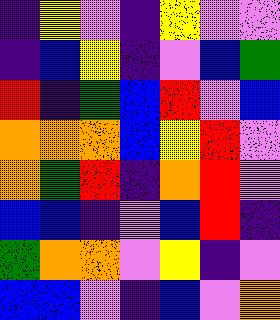[["indigo", "yellow", "violet", "indigo", "yellow", "violet", "violet"], ["indigo", "blue", "yellow", "indigo", "violet", "blue", "green"], ["red", "indigo", "green", "blue", "red", "violet", "blue"], ["orange", "orange", "orange", "blue", "yellow", "red", "violet"], ["orange", "green", "red", "indigo", "orange", "red", "violet"], ["blue", "blue", "indigo", "violet", "blue", "red", "indigo"], ["green", "orange", "orange", "violet", "yellow", "indigo", "violet"], ["blue", "blue", "violet", "indigo", "blue", "violet", "orange"]]